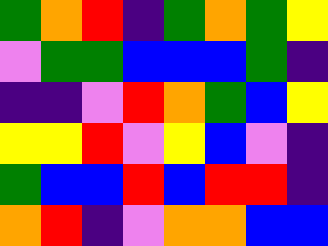[["green", "orange", "red", "indigo", "green", "orange", "green", "yellow"], ["violet", "green", "green", "blue", "blue", "blue", "green", "indigo"], ["indigo", "indigo", "violet", "red", "orange", "green", "blue", "yellow"], ["yellow", "yellow", "red", "violet", "yellow", "blue", "violet", "indigo"], ["green", "blue", "blue", "red", "blue", "red", "red", "indigo"], ["orange", "red", "indigo", "violet", "orange", "orange", "blue", "blue"]]